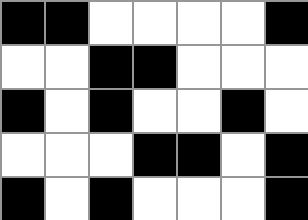[["black", "black", "white", "white", "white", "white", "black"], ["white", "white", "black", "black", "white", "white", "white"], ["black", "white", "black", "white", "white", "black", "white"], ["white", "white", "white", "black", "black", "white", "black"], ["black", "white", "black", "white", "white", "white", "black"]]